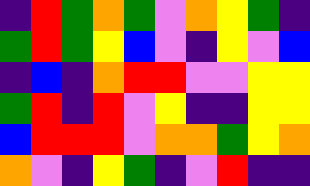[["indigo", "red", "green", "orange", "green", "violet", "orange", "yellow", "green", "indigo"], ["green", "red", "green", "yellow", "blue", "violet", "indigo", "yellow", "violet", "blue"], ["indigo", "blue", "indigo", "orange", "red", "red", "violet", "violet", "yellow", "yellow"], ["green", "red", "indigo", "red", "violet", "yellow", "indigo", "indigo", "yellow", "yellow"], ["blue", "red", "red", "red", "violet", "orange", "orange", "green", "yellow", "orange"], ["orange", "violet", "indigo", "yellow", "green", "indigo", "violet", "red", "indigo", "indigo"]]